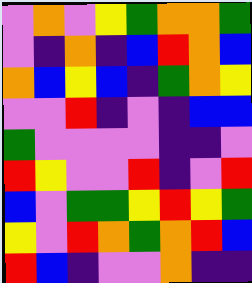[["violet", "orange", "violet", "yellow", "green", "orange", "orange", "green"], ["violet", "indigo", "orange", "indigo", "blue", "red", "orange", "blue"], ["orange", "blue", "yellow", "blue", "indigo", "green", "orange", "yellow"], ["violet", "violet", "red", "indigo", "violet", "indigo", "blue", "blue"], ["green", "violet", "violet", "violet", "violet", "indigo", "indigo", "violet"], ["red", "yellow", "violet", "violet", "red", "indigo", "violet", "red"], ["blue", "violet", "green", "green", "yellow", "red", "yellow", "green"], ["yellow", "violet", "red", "orange", "green", "orange", "red", "blue"], ["red", "blue", "indigo", "violet", "violet", "orange", "indigo", "indigo"]]